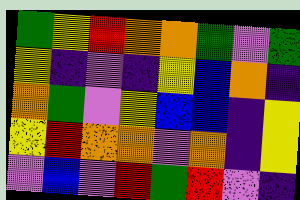[["green", "yellow", "red", "orange", "orange", "green", "violet", "green"], ["yellow", "indigo", "violet", "indigo", "yellow", "blue", "orange", "indigo"], ["orange", "green", "violet", "yellow", "blue", "blue", "indigo", "yellow"], ["yellow", "red", "orange", "orange", "violet", "orange", "indigo", "yellow"], ["violet", "blue", "violet", "red", "green", "red", "violet", "indigo"]]